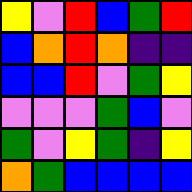[["yellow", "violet", "red", "blue", "green", "red"], ["blue", "orange", "red", "orange", "indigo", "indigo"], ["blue", "blue", "red", "violet", "green", "yellow"], ["violet", "violet", "violet", "green", "blue", "violet"], ["green", "violet", "yellow", "green", "indigo", "yellow"], ["orange", "green", "blue", "blue", "blue", "blue"]]